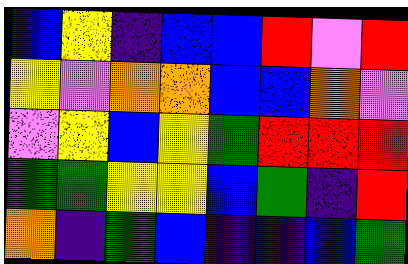[["blue", "yellow", "indigo", "blue", "blue", "red", "violet", "red"], ["yellow", "violet", "orange", "orange", "blue", "blue", "orange", "violet"], ["violet", "yellow", "blue", "yellow", "green", "red", "red", "red"], ["green", "green", "yellow", "yellow", "blue", "green", "indigo", "red"], ["orange", "indigo", "green", "blue", "indigo", "indigo", "blue", "green"]]